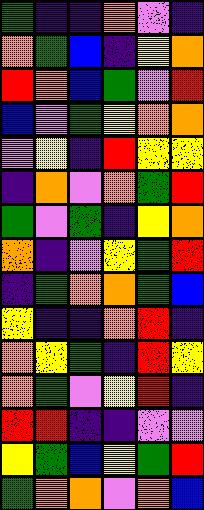[["green", "indigo", "indigo", "orange", "violet", "indigo"], ["orange", "green", "blue", "indigo", "yellow", "orange"], ["red", "orange", "blue", "green", "violet", "red"], ["blue", "violet", "green", "yellow", "orange", "orange"], ["violet", "yellow", "indigo", "red", "yellow", "yellow"], ["indigo", "orange", "violet", "orange", "green", "red"], ["green", "violet", "green", "indigo", "yellow", "orange"], ["orange", "indigo", "violet", "yellow", "green", "red"], ["indigo", "green", "orange", "orange", "green", "blue"], ["yellow", "indigo", "indigo", "orange", "red", "indigo"], ["orange", "yellow", "green", "indigo", "red", "yellow"], ["orange", "green", "violet", "yellow", "red", "indigo"], ["red", "red", "indigo", "indigo", "violet", "violet"], ["yellow", "green", "blue", "yellow", "green", "red"], ["green", "orange", "orange", "violet", "orange", "blue"]]